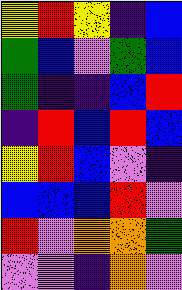[["yellow", "red", "yellow", "indigo", "blue"], ["green", "blue", "violet", "green", "blue"], ["green", "indigo", "indigo", "blue", "red"], ["indigo", "red", "blue", "red", "blue"], ["yellow", "red", "blue", "violet", "indigo"], ["blue", "blue", "blue", "red", "violet"], ["red", "violet", "orange", "orange", "green"], ["violet", "violet", "indigo", "orange", "violet"]]